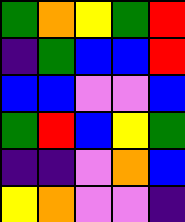[["green", "orange", "yellow", "green", "red"], ["indigo", "green", "blue", "blue", "red"], ["blue", "blue", "violet", "violet", "blue"], ["green", "red", "blue", "yellow", "green"], ["indigo", "indigo", "violet", "orange", "blue"], ["yellow", "orange", "violet", "violet", "indigo"]]